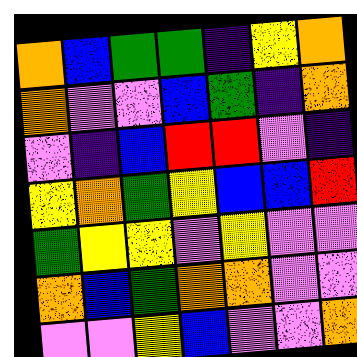[["orange", "blue", "green", "green", "indigo", "yellow", "orange"], ["orange", "violet", "violet", "blue", "green", "indigo", "orange"], ["violet", "indigo", "blue", "red", "red", "violet", "indigo"], ["yellow", "orange", "green", "yellow", "blue", "blue", "red"], ["green", "yellow", "yellow", "violet", "yellow", "violet", "violet"], ["orange", "blue", "green", "orange", "orange", "violet", "violet"], ["violet", "violet", "yellow", "blue", "violet", "violet", "orange"]]